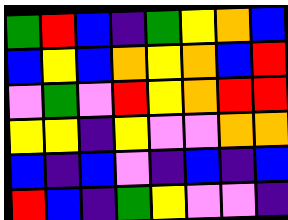[["green", "red", "blue", "indigo", "green", "yellow", "orange", "blue"], ["blue", "yellow", "blue", "orange", "yellow", "orange", "blue", "red"], ["violet", "green", "violet", "red", "yellow", "orange", "red", "red"], ["yellow", "yellow", "indigo", "yellow", "violet", "violet", "orange", "orange"], ["blue", "indigo", "blue", "violet", "indigo", "blue", "indigo", "blue"], ["red", "blue", "indigo", "green", "yellow", "violet", "violet", "indigo"]]